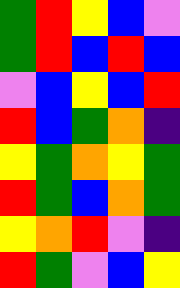[["green", "red", "yellow", "blue", "violet"], ["green", "red", "blue", "red", "blue"], ["violet", "blue", "yellow", "blue", "red"], ["red", "blue", "green", "orange", "indigo"], ["yellow", "green", "orange", "yellow", "green"], ["red", "green", "blue", "orange", "green"], ["yellow", "orange", "red", "violet", "indigo"], ["red", "green", "violet", "blue", "yellow"]]